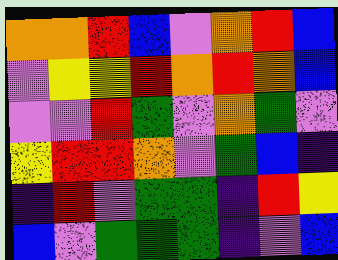[["orange", "orange", "red", "blue", "violet", "orange", "red", "blue"], ["violet", "yellow", "yellow", "red", "orange", "red", "orange", "blue"], ["violet", "violet", "red", "green", "violet", "orange", "green", "violet"], ["yellow", "red", "red", "orange", "violet", "green", "blue", "indigo"], ["indigo", "red", "violet", "green", "green", "indigo", "red", "yellow"], ["blue", "violet", "green", "green", "green", "indigo", "violet", "blue"]]